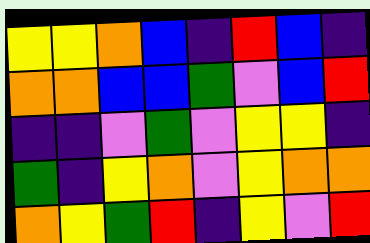[["yellow", "yellow", "orange", "blue", "indigo", "red", "blue", "indigo"], ["orange", "orange", "blue", "blue", "green", "violet", "blue", "red"], ["indigo", "indigo", "violet", "green", "violet", "yellow", "yellow", "indigo"], ["green", "indigo", "yellow", "orange", "violet", "yellow", "orange", "orange"], ["orange", "yellow", "green", "red", "indigo", "yellow", "violet", "red"]]